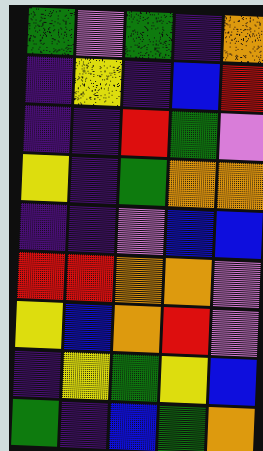[["green", "violet", "green", "indigo", "orange"], ["indigo", "yellow", "indigo", "blue", "red"], ["indigo", "indigo", "red", "green", "violet"], ["yellow", "indigo", "green", "orange", "orange"], ["indigo", "indigo", "violet", "blue", "blue"], ["red", "red", "orange", "orange", "violet"], ["yellow", "blue", "orange", "red", "violet"], ["indigo", "yellow", "green", "yellow", "blue"], ["green", "indigo", "blue", "green", "orange"]]